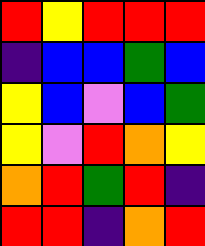[["red", "yellow", "red", "red", "red"], ["indigo", "blue", "blue", "green", "blue"], ["yellow", "blue", "violet", "blue", "green"], ["yellow", "violet", "red", "orange", "yellow"], ["orange", "red", "green", "red", "indigo"], ["red", "red", "indigo", "orange", "red"]]